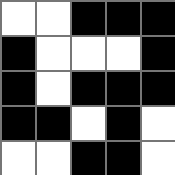[["white", "white", "black", "black", "black"], ["black", "white", "white", "white", "black"], ["black", "white", "black", "black", "black"], ["black", "black", "white", "black", "white"], ["white", "white", "black", "black", "white"]]